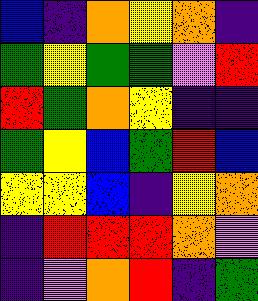[["blue", "indigo", "orange", "yellow", "orange", "indigo"], ["green", "yellow", "green", "green", "violet", "red"], ["red", "green", "orange", "yellow", "indigo", "indigo"], ["green", "yellow", "blue", "green", "red", "blue"], ["yellow", "yellow", "blue", "indigo", "yellow", "orange"], ["indigo", "red", "red", "red", "orange", "violet"], ["indigo", "violet", "orange", "red", "indigo", "green"]]